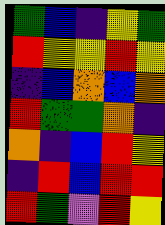[["green", "blue", "indigo", "yellow", "green"], ["red", "yellow", "yellow", "red", "yellow"], ["indigo", "blue", "orange", "blue", "orange"], ["red", "green", "green", "orange", "indigo"], ["orange", "indigo", "blue", "red", "yellow"], ["indigo", "red", "blue", "red", "red"], ["red", "green", "violet", "red", "yellow"]]